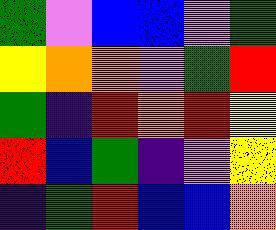[["green", "violet", "blue", "blue", "violet", "green"], ["yellow", "orange", "orange", "violet", "green", "red"], ["green", "indigo", "red", "orange", "red", "yellow"], ["red", "blue", "green", "indigo", "violet", "yellow"], ["indigo", "green", "red", "blue", "blue", "orange"]]